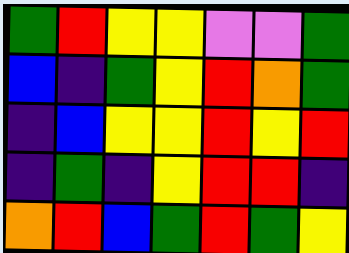[["green", "red", "yellow", "yellow", "violet", "violet", "green"], ["blue", "indigo", "green", "yellow", "red", "orange", "green"], ["indigo", "blue", "yellow", "yellow", "red", "yellow", "red"], ["indigo", "green", "indigo", "yellow", "red", "red", "indigo"], ["orange", "red", "blue", "green", "red", "green", "yellow"]]